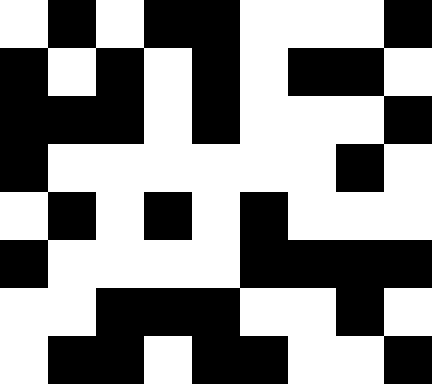[["white", "black", "white", "black", "black", "white", "white", "white", "black"], ["black", "white", "black", "white", "black", "white", "black", "black", "white"], ["black", "black", "black", "white", "black", "white", "white", "white", "black"], ["black", "white", "white", "white", "white", "white", "white", "black", "white"], ["white", "black", "white", "black", "white", "black", "white", "white", "white"], ["black", "white", "white", "white", "white", "black", "black", "black", "black"], ["white", "white", "black", "black", "black", "white", "white", "black", "white"], ["white", "black", "black", "white", "black", "black", "white", "white", "black"]]